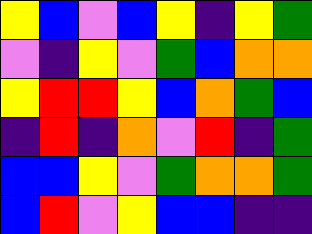[["yellow", "blue", "violet", "blue", "yellow", "indigo", "yellow", "green"], ["violet", "indigo", "yellow", "violet", "green", "blue", "orange", "orange"], ["yellow", "red", "red", "yellow", "blue", "orange", "green", "blue"], ["indigo", "red", "indigo", "orange", "violet", "red", "indigo", "green"], ["blue", "blue", "yellow", "violet", "green", "orange", "orange", "green"], ["blue", "red", "violet", "yellow", "blue", "blue", "indigo", "indigo"]]